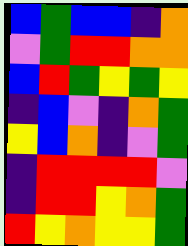[["blue", "green", "blue", "blue", "indigo", "orange"], ["violet", "green", "red", "red", "orange", "orange"], ["blue", "red", "green", "yellow", "green", "yellow"], ["indigo", "blue", "violet", "indigo", "orange", "green"], ["yellow", "blue", "orange", "indigo", "violet", "green"], ["indigo", "red", "red", "red", "red", "violet"], ["indigo", "red", "red", "yellow", "orange", "green"], ["red", "yellow", "orange", "yellow", "yellow", "green"]]